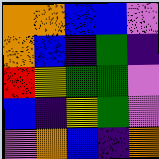[["orange", "orange", "blue", "blue", "violet"], ["orange", "blue", "indigo", "green", "indigo"], ["red", "yellow", "green", "green", "violet"], ["blue", "indigo", "yellow", "green", "violet"], ["violet", "orange", "blue", "indigo", "orange"]]